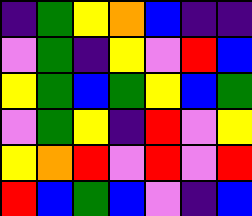[["indigo", "green", "yellow", "orange", "blue", "indigo", "indigo"], ["violet", "green", "indigo", "yellow", "violet", "red", "blue"], ["yellow", "green", "blue", "green", "yellow", "blue", "green"], ["violet", "green", "yellow", "indigo", "red", "violet", "yellow"], ["yellow", "orange", "red", "violet", "red", "violet", "red"], ["red", "blue", "green", "blue", "violet", "indigo", "blue"]]